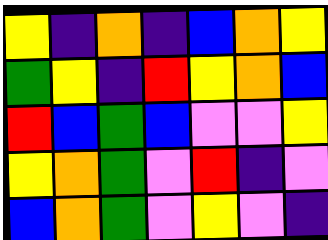[["yellow", "indigo", "orange", "indigo", "blue", "orange", "yellow"], ["green", "yellow", "indigo", "red", "yellow", "orange", "blue"], ["red", "blue", "green", "blue", "violet", "violet", "yellow"], ["yellow", "orange", "green", "violet", "red", "indigo", "violet"], ["blue", "orange", "green", "violet", "yellow", "violet", "indigo"]]